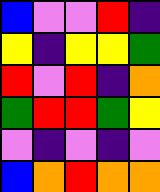[["blue", "violet", "violet", "red", "indigo"], ["yellow", "indigo", "yellow", "yellow", "green"], ["red", "violet", "red", "indigo", "orange"], ["green", "red", "red", "green", "yellow"], ["violet", "indigo", "violet", "indigo", "violet"], ["blue", "orange", "red", "orange", "orange"]]